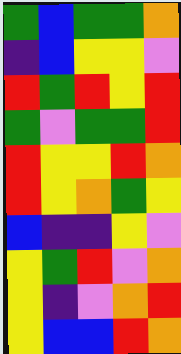[["green", "blue", "green", "green", "orange"], ["indigo", "blue", "yellow", "yellow", "violet"], ["red", "green", "red", "yellow", "red"], ["green", "violet", "green", "green", "red"], ["red", "yellow", "yellow", "red", "orange"], ["red", "yellow", "orange", "green", "yellow"], ["blue", "indigo", "indigo", "yellow", "violet"], ["yellow", "green", "red", "violet", "orange"], ["yellow", "indigo", "violet", "orange", "red"], ["yellow", "blue", "blue", "red", "orange"]]